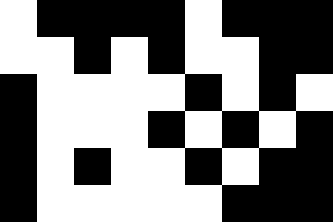[["white", "black", "black", "black", "black", "white", "black", "black", "black"], ["white", "white", "black", "white", "black", "white", "white", "black", "black"], ["black", "white", "white", "white", "white", "black", "white", "black", "white"], ["black", "white", "white", "white", "black", "white", "black", "white", "black"], ["black", "white", "black", "white", "white", "black", "white", "black", "black"], ["black", "white", "white", "white", "white", "white", "black", "black", "black"]]